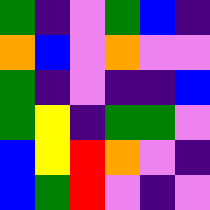[["green", "indigo", "violet", "green", "blue", "indigo"], ["orange", "blue", "violet", "orange", "violet", "violet"], ["green", "indigo", "violet", "indigo", "indigo", "blue"], ["green", "yellow", "indigo", "green", "green", "violet"], ["blue", "yellow", "red", "orange", "violet", "indigo"], ["blue", "green", "red", "violet", "indigo", "violet"]]